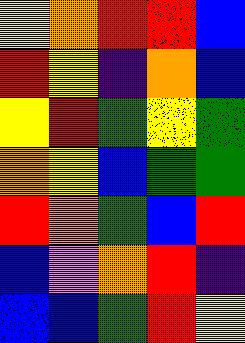[["yellow", "orange", "red", "red", "blue"], ["red", "yellow", "indigo", "orange", "blue"], ["yellow", "red", "green", "yellow", "green"], ["orange", "yellow", "blue", "green", "green"], ["red", "orange", "green", "blue", "red"], ["blue", "violet", "orange", "red", "indigo"], ["blue", "blue", "green", "red", "yellow"]]